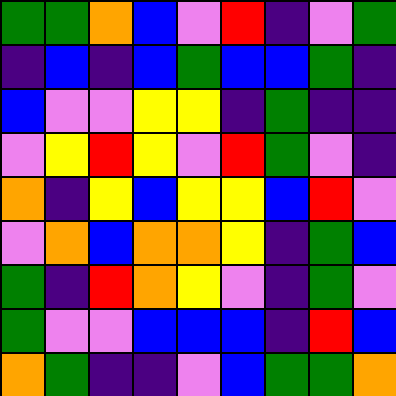[["green", "green", "orange", "blue", "violet", "red", "indigo", "violet", "green"], ["indigo", "blue", "indigo", "blue", "green", "blue", "blue", "green", "indigo"], ["blue", "violet", "violet", "yellow", "yellow", "indigo", "green", "indigo", "indigo"], ["violet", "yellow", "red", "yellow", "violet", "red", "green", "violet", "indigo"], ["orange", "indigo", "yellow", "blue", "yellow", "yellow", "blue", "red", "violet"], ["violet", "orange", "blue", "orange", "orange", "yellow", "indigo", "green", "blue"], ["green", "indigo", "red", "orange", "yellow", "violet", "indigo", "green", "violet"], ["green", "violet", "violet", "blue", "blue", "blue", "indigo", "red", "blue"], ["orange", "green", "indigo", "indigo", "violet", "blue", "green", "green", "orange"]]